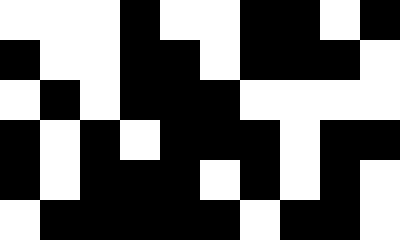[["white", "white", "white", "black", "white", "white", "black", "black", "white", "black"], ["black", "white", "white", "black", "black", "white", "black", "black", "black", "white"], ["white", "black", "white", "black", "black", "black", "white", "white", "white", "white"], ["black", "white", "black", "white", "black", "black", "black", "white", "black", "black"], ["black", "white", "black", "black", "black", "white", "black", "white", "black", "white"], ["white", "black", "black", "black", "black", "black", "white", "black", "black", "white"]]